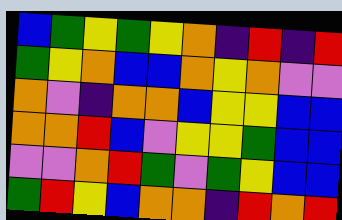[["blue", "green", "yellow", "green", "yellow", "orange", "indigo", "red", "indigo", "red"], ["green", "yellow", "orange", "blue", "blue", "orange", "yellow", "orange", "violet", "violet"], ["orange", "violet", "indigo", "orange", "orange", "blue", "yellow", "yellow", "blue", "blue"], ["orange", "orange", "red", "blue", "violet", "yellow", "yellow", "green", "blue", "blue"], ["violet", "violet", "orange", "red", "green", "violet", "green", "yellow", "blue", "blue"], ["green", "red", "yellow", "blue", "orange", "orange", "indigo", "red", "orange", "red"]]